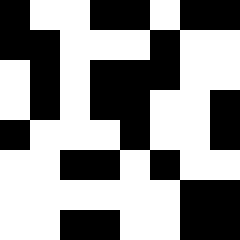[["black", "white", "white", "black", "black", "white", "black", "black"], ["black", "black", "white", "white", "white", "black", "white", "white"], ["white", "black", "white", "black", "black", "black", "white", "white"], ["white", "black", "white", "black", "black", "white", "white", "black"], ["black", "white", "white", "white", "black", "white", "white", "black"], ["white", "white", "black", "black", "white", "black", "white", "white"], ["white", "white", "white", "white", "white", "white", "black", "black"], ["white", "white", "black", "black", "white", "white", "black", "black"]]